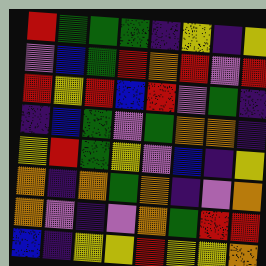[["red", "green", "green", "green", "indigo", "yellow", "indigo", "yellow"], ["violet", "blue", "green", "red", "orange", "red", "violet", "red"], ["red", "yellow", "red", "blue", "red", "violet", "green", "indigo"], ["indigo", "blue", "green", "violet", "green", "orange", "orange", "indigo"], ["yellow", "red", "green", "yellow", "violet", "blue", "indigo", "yellow"], ["orange", "indigo", "orange", "green", "orange", "indigo", "violet", "orange"], ["orange", "violet", "indigo", "violet", "orange", "green", "red", "red"], ["blue", "indigo", "yellow", "yellow", "red", "yellow", "yellow", "orange"]]